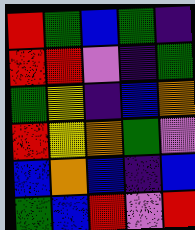[["red", "green", "blue", "green", "indigo"], ["red", "red", "violet", "indigo", "green"], ["green", "yellow", "indigo", "blue", "orange"], ["red", "yellow", "orange", "green", "violet"], ["blue", "orange", "blue", "indigo", "blue"], ["green", "blue", "red", "violet", "red"]]